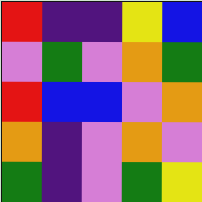[["red", "indigo", "indigo", "yellow", "blue"], ["violet", "green", "violet", "orange", "green"], ["red", "blue", "blue", "violet", "orange"], ["orange", "indigo", "violet", "orange", "violet"], ["green", "indigo", "violet", "green", "yellow"]]